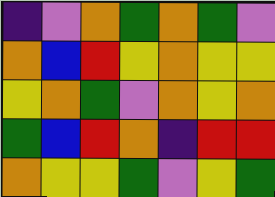[["indigo", "violet", "orange", "green", "orange", "green", "violet"], ["orange", "blue", "red", "yellow", "orange", "yellow", "yellow"], ["yellow", "orange", "green", "violet", "orange", "yellow", "orange"], ["green", "blue", "red", "orange", "indigo", "red", "red"], ["orange", "yellow", "yellow", "green", "violet", "yellow", "green"]]